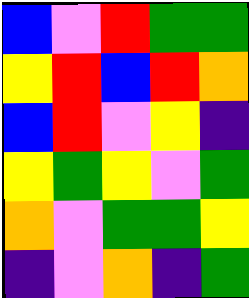[["blue", "violet", "red", "green", "green"], ["yellow", "red", "blue", "red", "orange"], ["blue", "red", "violet", "yellow", "indigo"], ["yellow", "green", "yellow", "violet", "green"], ["orange", "violet", "green", "green", "yellow"], ["indigo", "violet", "orange", "indigo", "green"]]